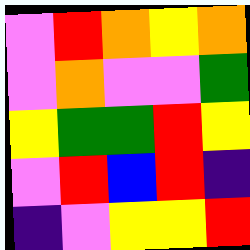[["violet", "red", "orange", "yellow", "orange"], ["violet", "orange", "violet", "violet", "green"], ["yellow", "green", "green", "red", "yellow"], ["violet", "red", "blue", "red", "indigo"], ["indigo", "violet", "yellow", "yellow", "red"]]